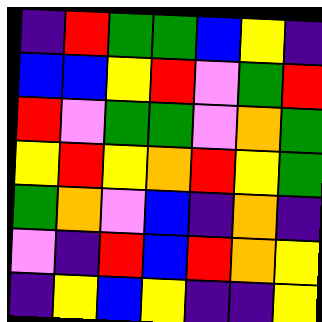[["indigo", "red", "green", "green", "blue", "yellow", "indigo"], ["blue", "blue", "yellow", "red", "violet", "green", "red"], ["red", "violet", "green", "green", "violet", "orange", "green"], ["yellow", "red", "yellow", "orange", "red", "yellow", "green"], ["green", "orange", "violet", "blue", "indigo", "orange", "indigo"], ["violet", "indigo", "red", "blue", "red", "orange", "yellow"], ["indigo", "yellow", "blue", "yellow", "indigo", "indigo", "yellow"]]